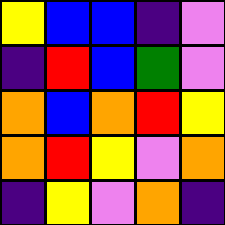[["yellow", "blue", "blue", "indigo", "violet"], ["indigo", "red", "blue", "green", "violet"], ["orange", "blue", "orange", "red", "yellow"], ["orange", "red", "yellow", "violet", "orange"], ["indigo", "yellow", "violet", "orange", "indigo"]]